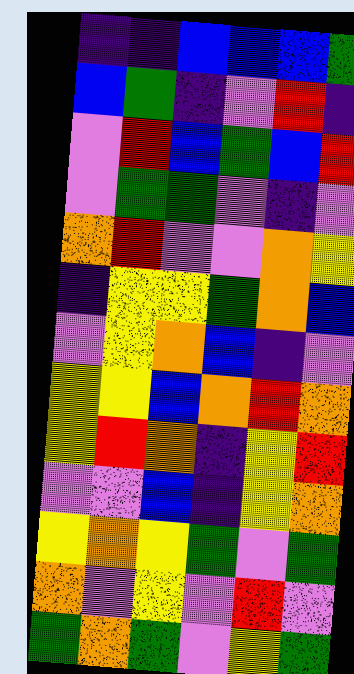[["indigo", "indigo", "blue", "blue", "blue", "green"], ["blue", "green", "indigo", "violet", "red", "indigo"], ["violet", "red", "blue", "green", "blue", "red"], ["violet", "green", "green", "violet", "indigo", "violet"], ["orange", "red", "violet", "violet", "orange", "yellow"], ["indigo", "yellow", "yellow", "green", "orange", "blue"], ["violet", "yellow", "orange", "blue", "indigo", "violet"], ["yellow", "yellow", "blue", "orange", "red", "orange"], ["yellow", "red", "orange", "indigo", "yellow", "red"], ["violet", "violet", "blue", "indigo", "yellow", "orange"], ["yellow", "orange", "yellow", "green", "violet", "green"], ["orange", "violet", "yellow", "violet", "red", "violet"], ["green", "orange", "green", "violet", "yellow", "green"]]